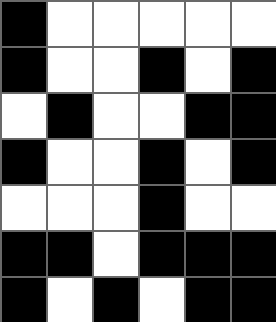[["black", "white", "white", "white", "white", "white"], ["black", "white", "white", "black", "white", "black"], ["white", "black", "white", "white", "black", "black"], ["black", "white", "white", "black", "white", "black"], ["white", "white", "white", "black", "white", "white"], ["black", "black", "white", "black", "black", "black"], ["black", "white", "black", "white", "black", "black"]]